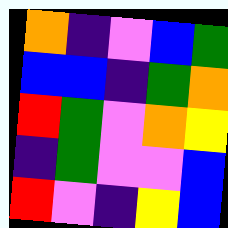[["orange", "indigo", "violet", "blue", "green"], ["blue", "blue", "indigo", "green", "orange"], ["red", "green", "violet", "orange", "yellow"], ["indigo", "green", "violet", "violet", "blue"], ["red", "violet", "indigo", "yellow", "blue"]]